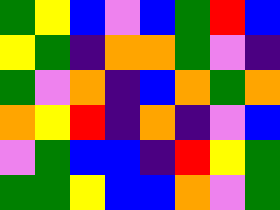[["green", "yellow", "blue", "violet", "blue", "green", "red", "blue"], ["yellow", "green", "indigo", "orange", "orange", "green", "violet", "indigo"], ["green", "violet", "orange", "indigo", "blue", "orange", "green", "orange"], ["orange", "yellow", "red", "indigo", "orange", "indigo", "violet", "blue"], ["violet", "green", "blue", "blue", "indigo", "red", "yellow", "green"], ["green", "green", "yellow", "blue", "blue", "orange", "violet", "green"]]